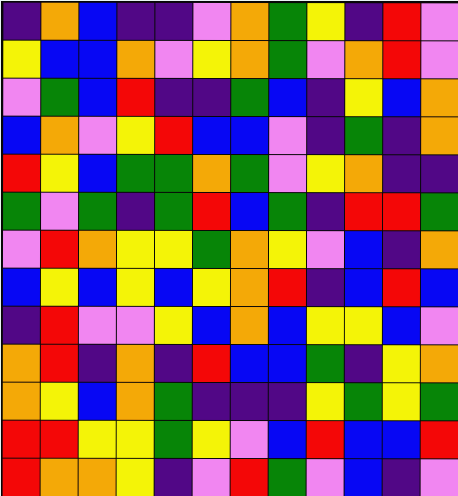[["indigo", "orange", "blue", "indigo", "indigo", "violet", "orange", "green", "yellow", "indigo", "red", "violet"], ["yellow", "blue", "blue", "orange", "violet", "yellow", "orange", "green", "violet", "orange", "red", "violet"], ["violet", "green", "blue", "red", "indigo", "indigo", "green", "blue", "indigo", "yellow", "blue", "orange"], ["blue", "orange", "violet", "yellow", "red", "blue", "blue", "violet", "indigo", "green", "indigo", "orange"], ["red", "yellow", "blue", "green", "green", "orange", "green", "violet", "yellow", "orange", "indigo", "indigo"], ["green", "violet", "green", "indigo", "green", "red", "blue", "green", "indigo", "red", "red", "green"], ["violet", "red", "orange", "yellow", "yellow", "green", "orange", "yellow", "violet", "blue", "indigo", "orange"], ["blue", "yellow", "blue", "yellow", "blue", "yellow", "orange", "red", "indigo", "blue", "red", "blue"], ["indigo", "red", "violet", "violet", "yellow", "blue", "orange", "blue", "yellow", "yellow", "blue", "violet"], ["orange", "red", "indigo", "orange", "indigo", "red", "blue", "blue", "green", "indigo", "yellow", "orange"], ["orange", "yellow", "blue", "orange", "green", "indigo", "indigo", "indigo", "yellow", "green", "yellow", "green"], ["red", "red", "yellow", "yellow", "green", "yellow", "violet", "blue", "red", "blue", "blue", "red"], ["red", "orange", "orange", "yellow", "indigo", "violet", "red", "green", "violet", "blue", "indigo", "violet"]]